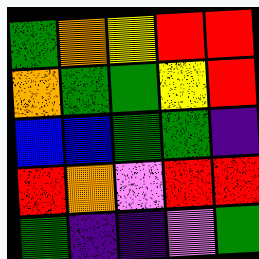[["green", "orange", "yellow", "red", "red"], ["orange", "green", "green", "yellow", "red"], ["blue", "blue", "green", "green", "indigo"], ["red", "orange", "violet", "red", "red"], ["green", "indigo", "indigo", "violet", "green"]]